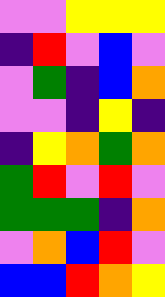[["violet", "violet", "yellow", "yellow", "yellow"], ["indigo", "red", "violet", "blue", "violet"], ["violet", "green", "indigo", "blue", "orange"], ["violet", "violet", "indigo", "yellow", "indigo"], ["indigo", "yellow", "orange", "green", "orange"], ["green", "red", "violet", "red", "violet"], ["green", "green", "green", "indigo", "orange"], ["violet", "orange", "blue", "red", "violet"], ["blue", "blue", "red", "orange", "yellow"]]